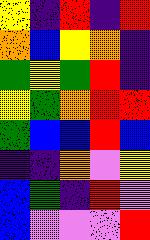[["yellow", "indigo", "red", "indigo", "red"], ["orange", "blue", "yellow", "orange", "indigo"], ["green", "yellow", "green", "red", "indigo"], ["yellow", "green", "orange", "red", "red"], ["green", "blue", "blue", "red", "blue"], ["indigo", "indigo", "orange", "violet", "yellow"], ["blue", "green", "indigo", "red", "violet"], ["blue", "violet", "violet", "violet", "red"]]